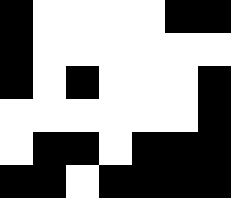[["black", "white", "white", "white", "white", "black", "black"], ["black", "white", "white", "white", "white", "white", "white"], ["black", "white", "black", "white", "white", "white", "black"], ["white", "white", "white", "white", "white", "white", "black"], ["white", "black", "black", "white", "black", "black", "black"], ["black", "black", "white", "black", "black", "black", "black"]]